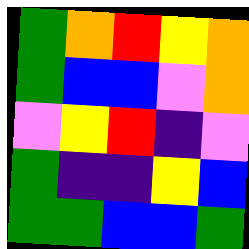[["green", "orange", "red", "yellow", "orange"], ["green", "blue", "blue", "violet", "orange"], ["violet", "yellow", "red", "indigo", "violet"], ["green", "indigo", "indigo", "yellow", "blue"], ["green", "green", "blue", "blue", "green"]]